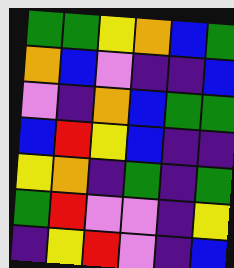[["green", "green", "yellow", "orange", "blue", "green"], ["orange", "blue", "violet", "indigo", "indigo", "blue"], ["violet", "indigo", "orange", "blue", "green", "green"], ["blue", "red", "yellow", "blue", "indigo", "indigo"], ["yellow", "orange", "indigo", "green", "indigo", "green"], ["green", "red", "violet", "violet", "indigo", "yellow"], ["indigo", "yellow", "red", "violet", "indigo", "blue"]]